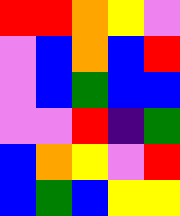[["red", "red", "orange", "yellow", "violet"], ["violet", "blue", "orange", "blue", "red"], ["violet", "blue", "green", "blue", "blue"], ["violet", "violet", "red", "indigo", "green"], ["blue", "orange", "yellow", "violet", "red"], ["blue", "green", "blue", "yellow", "yellow"]]